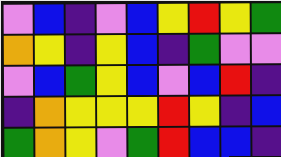[["violet", "blue", "indigo", "violet", "blue", "yellow", "red", "yellow", "green"], ["orange", "yellow", "indigo", "yellow", "blue", "indigo", "green", "violet", "violet"], ["violet", "blue", "green", "yellow", "blue", "violet", "blue", "red", "indigo"], ["indigo", "orange", "yellow", "yellow", "yellow", "red", "yellow", "indigo", "blue"], ["green", "orange", "yellow", "violet", "green", "red", "blue", "blue", "indigo"]]